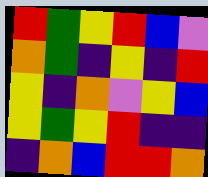[["red", "green", "yellow", "red", "blue", "violet"], ["orange", "green", "indigo", "yellow", "indigo", "red"], ["yellow", "indigo", "orange", "violet", "yellow", "blue"], ["yellow", "green", "yellow", "red", "indigo", "indigo"], ["indigo", "orange", "blue", "red", "red", "orange"]]